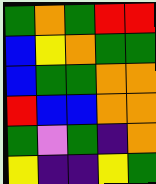[["green", "orange", "green", "red", "red"], ["blue", "yellow", "orange", "green", "green"], ["blue", "green", "green", "orange", "orange"], ["red", "blue", "blue", "orange", "orange"], ["green", "violet", "green", "indigo", "orange"], ["yellow", "indigo", "indigo", "yellow", "green"]]